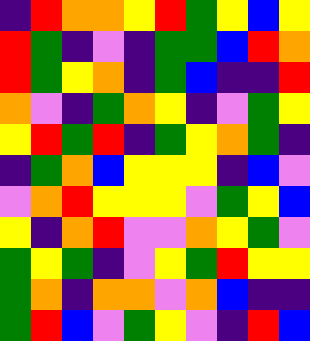[["indigo", "red", "orange", "orange", "yellow", "red", "green", "yellow", "blue", "yellow"], ["red", "green", "indigo", "violet", "indigo", "green", "green", "blue", "red", "orange"], ["red", "green", "yellow", "orange", "indigo", "green", "blue", "indigo", "indigo", "red"], ["orange", "violet", "indigo", "green", "orange", "yellow", "indigo", "violet", "green", "yellow"], ["yellow", "red", "green", "red", "indigo", "green", "yellow", "orange", "green", "indigo"], ["indigo", "green", "orange", "blue", "yellow", "yellow", "yellow", "indigo", "blue", "violet"], ["violet", "orange", "red", "yellow", "yellow", "yellow", "violet", "green", "yellow", "blue"], ["yellow", "indigo", "orange", "red", "violet", "violet", "orange", "yellow", "green", "violet"], ["green", "yellow", "green", "indigo", "violet", "yellow", "green", "red", "yellow", "yellow"], ["green", "orange", "indigo", "orange", "orange", "violet", "orange", "blue", "indigo", "indigo"], ["green", "red", "blue", "violet", "green", "yellow", "violet", "indigo", "red", "blue"]]